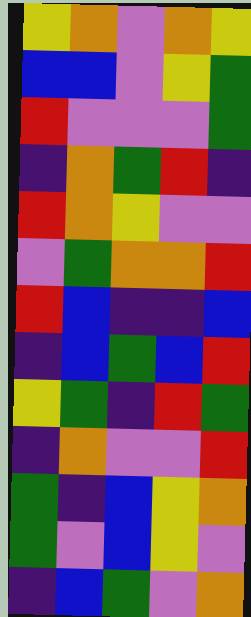[["yellow", "orange", "violet", "orange", "yellow"], ["blue", "blue", "violet", "yellow", "green"], ["red", "violet", "violet", "violet", "green"], ["indigo", "orange", "green", "red", "indigo"], ["red", "orange", "yellow", "violet", "violet"], ["violet", "green", "orange", "orange", "red"], ["red", "blue", "indigo", "indigo", "blue"], ["indigo", "blue", "green", "blue", "red"], ["yellow", "green", "indigo", "red", "green"], ["indigo", "orange", "violet", "violet", "red"], ["green", "indigo", "blue", "yellow", "orange"], ["green", "violet", "blue", "yellow", "violet"], ["indigo", "blue", "green", "violet", "orange"]]